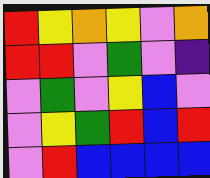[["red", "yellow", "orange", "yellow", "violet", "orange"], ["red", "red", "violet", "green", "violet", "indigo"], ["violet", "green", "violet", "yellow", "blue", "violet"], ["violet", "yellow", "green", "red", "blue", "red"], ["violet", "red", "blue", "blue", "blue", "blue"]]